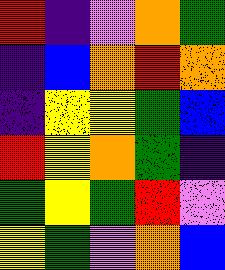[["red", "indigo", "violet", "orange", "green"], ["indigo", "blue", "orange", "red", "orange"], ["indigo", "yellow", "yellow", "green", "blue"], ["red", "yellow", "orange", "green", "indigo"], ["green", "yellow", "green", "red", "violet"], ["yellow", "green", "violet", "orange", "blue"]]